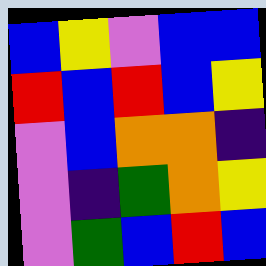[["blue", "yellow", "violet", "blue", "blue"], ["red", "blue", "red", "blue", "yellow"], ["violet", "blue", "orange", "orange", "indigo"], ["violet", "indigo", "green", "orange", "yellow"], ["violet", "green", "blue", "red", "blue"]]